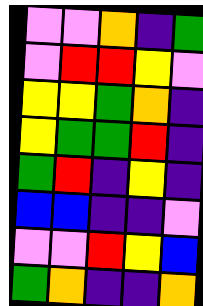[["violet", "violet", "orange", "indigo", "green"], ["violet", "red", "red", "yellow", "violet"], ["yellow", "yellow", "green", "orange", "indigo"], ["yellow", "green", "green", "red", "indigo"], ["green", "red", "indigo", "yellow", "indigo"], ["blue", "blue", "indigo", "indigo", "violet"], ["violet", "violet", "red", "yellow", "blue"], ["green", "orange", "indigo", "indigo", "orange"]]